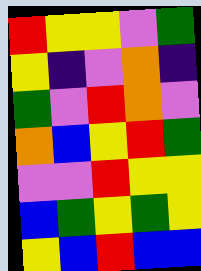[["red", "yellow", "yellow", "violet", "green"], ["yellow", "indigo", "violet", "orange", "indigo"], ["green", "violet", "red", "orange", "violet"], ["orange", "blue", "yellow", "red", "green"], ["violet", "violet", "red", "yellow", "yellow"], ["blue", "green", "yellow", "green", "yellow"], ["yellow", "blue", "red", "blue", "blue"]]